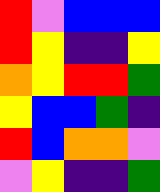[["red", "violet", "blue", "blue", "blue"], ["red", "yellow", "indigo", "indigo", "yellow"], ["orange", "yellow", "red", "red", "green"], ["yellow", "blue", "blue", "green", "indigo"], ["red", "blue", "orange", "orange", "violet"], ["violet", "yellow", "indigo", "indigo", "green"]]